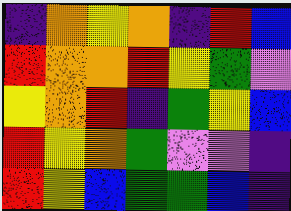[["indigo", "orange", "yellow", "orange", "indigo", "red", "blue"], ["red", "orange", "orange", "red", "yellow", "green", "violet"], ["yellow", "orange", "red", "indigo", "green", "yellow", "blue"], ["red", "yellow", "orange", "green", "violet", "violet", "indigo"], ["red", "yellow", "blue", "green", "green", "blue", "indigo"]]